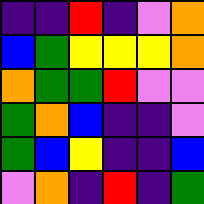[["indigo", "indigo", "red", "indigo", "violet", "orange"], ["blue", "green", "yellow", "yellow", "yellow", "orange"], ["orange", "green", "green", "red", "violet", "violet"], ["green", "orange", "blue", "indigo", "indigo", "violet"], ["green", "blue", "yellow", "indigo", "indigo", "blue"], ["violet", "orange", "indigo", "red", "indigo", "green"]]